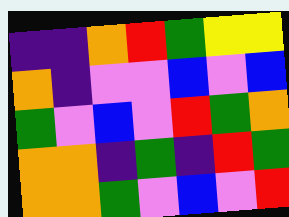[["indigo", "indigo", "orange", "red", "green", "yellow", "yellow"], ["orange", "indigo", "violet", "violet", "blue", "violet", "blue"], ["green", "violet", "blue", "violet", "red", "green", "orange"], ["orange", "orange", "indigo", "green", "indigo", "red", "green"], ["orange", "orange", "green", "violet", "blue", "violet", "red"]]